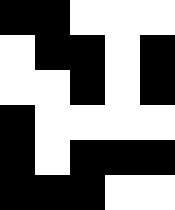[["black", "black", "white", "white", "white"], ["white", "black", "black", "white", "black"], ["white", "white", "black", "white", "black"], ["black", "white", "white", "white", "white"], ["black", "white", "black", "black", "black"], ["black", "black", "black", "white", "white"]]